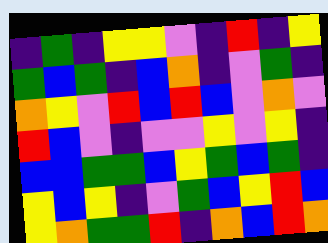[["indigo", "green", "indigo", "yellow", "yellow", "violet", "indigo", "red", "indigo", "yellow"], ["green", "blue", "green", "indigo", "blue", "orange", "indigo", "violet", "green", "indigo"], ["orange", "yellow", "violet", "red", "blue", "red", "blue", "violet", "orange", "violet"], ["red", "blue", "violet", "indigo", "violet", "violet", "yellow", "violet", "yellow", "indigo"], ["blue", "blue", "green", "green", "blue", "yellow", "green", "blue", "green", "indigo"], ["yellow", "blue", "yellow", "indigo", "violet", "green", "blue", "yellow", "red", "blue"], ["yellow", "orange", "green", "green", "red", "indigo", "orange", "blue", "red", "orange"]]